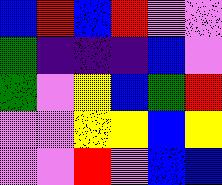[["blue", "red", "blue", "red", "violet", "violet"], ["green", "indigo", "indigo", "indigo", "blue", "violet"], ["green", "violet", "yellow", "blue", "green", "red"], ["violet", "violet", "yellow", "yellow", "blue", "yellow"], ["violet", "violet", "red", "violet", "blue", "blue"]]